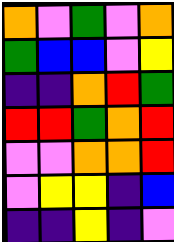[["orange", "violet", "green", "violet", "orange"], ["green", "blue", "blue", "violet", "yellow"], ["indigo", "indigo", "orange", "red", "green"], ["red", "red", "green", "orange", "red"], ["violet", "violet", "orange", "orange", "red"], ["violet", "yellow", "yellow", "indigo", "blue"], ["indigo", "indigo", "yellow", "indigo", "violet"]]